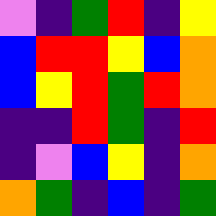[["violet", "indigo", "green", "red", "indigo", "yellow"], ["blue", "red", "red", "yellow", "blue", "orange"], ["blue", "yellow", "red", "green", "red", "orange"], ["indigo", "indigo", "red", "green", "indigo", "red"], ["indigo", "violet", "blue", "yellow", "indigo", "orange"], ["orange", "green", "indigo", "blue", "indigo", "green"]]